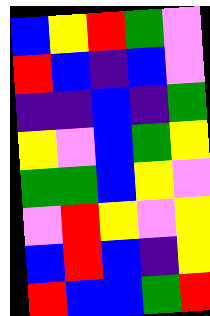[["blue", "yellow", "red", "green", "violet"], ["red", "blue", "indigo", "blue", "violet"], ["indigo", "indigo", "blue", "indigo", "green"], ["yellow", "violet", "blue", "green", "yellow"], ["green", "green", "blue", "yellow", "violet"], ["violet", "red", "yellow", "violet", "yellow"], ["blue", "red", "blue", "indigo", "yellow"], ["red", "blue", "blue", "green", "red"]]